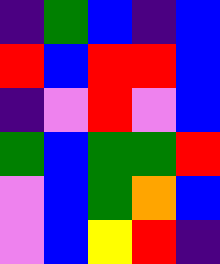[["indigo", "green", "blue", "indigo", "blue"], ["red", "blue", "red", "red", "blue"], ["indigo", "violet", "red", "violet", "blue"], ["green", "blue", "green", "green", "red"], ["violet", "blue", "green", "orange", "blue"], ["violet", "blue", "yellow", "red", "indigo"]]